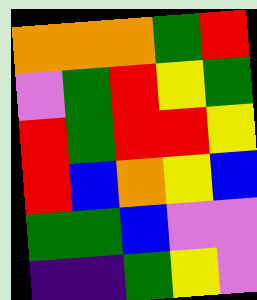[["orange", "orange", "orange", "green", "red"], ["violet", "green", "red", "yellow", "green"], ["red", "green", "red", "red", "yellow"], ["red", "blue", "orange", "yellow", "blue"], ["green", "green", "blue", "violet", "violet"], ["indigo", "indigo", "green", "yellow", "violet"]]